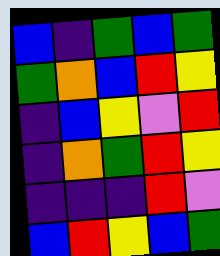[["blue", "indigo", "green", "blue", "green"], ["green", "orange", "blue", "red", "yellow"], ["indigo", "blue", "yellow", "violet", "red"], ["indigo", "orange", "green", "red", "yellow"], ["indigo", "indigo", "indigo", "red", "violet"], ["blue", "red", "yellow", "blue", "green"]]